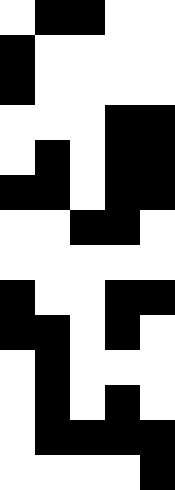[["white", "black", "black", "white", "white"], ["black", "white", "white", "white", "white"], ["black", "white", "white", "white", "white"], ["white", "white", "white", "black", "black"], ["white", "black", "white", "black", "black"], ["black", "black", "white", "black", "black"], ["white", "white", "black", "black", "white"], ["white", "white", "white", "white", "white"], ["black", "white", "white", "black", "black"], ["black", "black", "white", "black", "white"], ["white", "black", "white", "white", "white"], ["white", "black", "white", "black", "white"], ["white", "black", "black", "black", "black"], ["white", "white", "white", "white", "black"]]